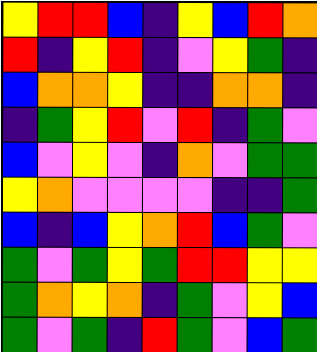[["yellow", "red", "red", "blue", "indigo", "yellow", "blue", "red", "orange"], ["red", "indigo", "yellow", "red", "indigo", "violet", "yellow", "green", "indigo"], ["blue", "orange", "orange", "yellow", "indigo", "indigo", "orange", "orange", "indigo"], ["indigo", "green", "yellow", "red", "violet", "red", "indigo", "green", "violet"], ["blue", "violet", "yellow", "violet", "indigo", "orange", "violet", "green", "green"], ["yellow", "orange", "violet", "violet", "violet", "violet", "indigo", "indigo", "green"], ["blue", "indigo", "blue", "yellow", "orange", "red", "blue", "green", "violet"], ["green", "violet", "green", "yellow", "green", "red", "red", "yellow", "yellow"], ["green", "orange", "yellow", "orange", "indigo", "green", "violet", "yellow", "blue"], ["green", "violet", "green", "indigo", "red", "green", "violet", "blue", "green"]]